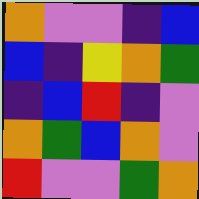[["orange", "violet", "violet", "indigo", "blue"], ["blue", "indigo", "yellow", "orange", "green"], ["indigo", "blue", "red", "indigo", "violet"], ["orange", "green", "blue", "orange", "violet"], ["red", "violet", "violet", "green", "orange"]]